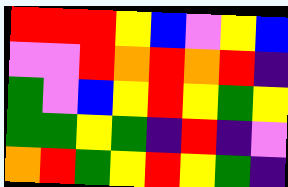[["red", "red", "red", "yellow", "blue", "violet", "yellow", "blue"], ["violet", "violet", "red", "orange", "red", "orange", "red", "indigo"], ["green", "violet", "blue", "yellow", "red", "yellow", "green", "yellow"], ["green", "green", "yellow", "green", "indigo", "red", "indigo", "violet"], ["orange", "red", "green", "yellow", "red", "yellow", "green", "indigo"]]